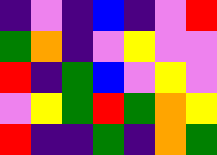[["indigo", "violet", "indigo", "blue", "indigo", "violet", "red"], ["green", "orange", "indigo", "violet", "yellow", "violet", "violet"], ["red", "indigo", "green", "blue", "violet", "yellow", "violet"], ["violet", "yellow", "green", "red", "green", "orange", "yellow"], ["red", "indigo", "indigo", "green", "indigo", "orange", "green"]]